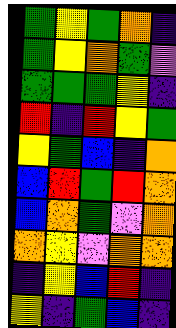[["green", "yellow", "green", "orange", "indigo"], ["green", "yellow", "orange", "green", "violet"], ["green", "green", "green", "yellow", "indigo"], ["red", "indigo", "red", "yellow", "green"], ["yellow", "green", "blue", "indigo", "orange"], ["blue", "red", "green", "red", "orange"], ["blue", "orange", "green", "violet", "orange"], ["orange", "yellow", "violet", "orange", "orange"], ["indigo", "yellow", "blue", "red", "indigo"], ["yellow", "indigo", "green", "blue", "indigo"]]